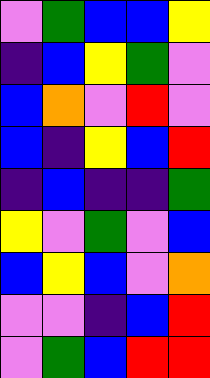[["violet", "green", "blue", "blue", "yellow"], ["indigo", "blue", "yellow", "green", "violet"], ["blue", "orange", "violet", "red", "violet"], ["blue", "indigo", "yellow", "blue", "red"], ["indigo", "blue", "indigo", "indigo", "green"], ["yellow", "violet", "green", "violet", "blue"], ["blue", "yellow", "blue", "violet", "orange"], ["violet", "violet", "indigo", "blue", "red"], ["violet", "green", "blue", "red", "red"]]